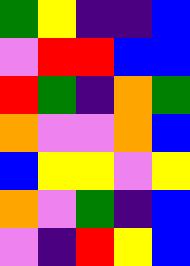[["green", "yellow", "indigo", "indigo", "blue"], ["violet", "red", "red", "blue", "blue"], ["red", "green", "indigo", "orange", "green"], ["orange", "violet", "violet", "orange", "blue"], ["blue", "yellow", "yellow", "violet", "yellow"], ["orange", "violet", "green", "indigo", "blue"], ["violet", "indigo", "red", "yellow", "blue"]]